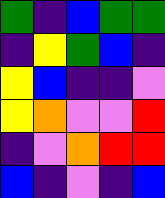[["green", "indigo", "blue", "green", "green"], ["indigo", "yellow", "green", "blue", "indigo"], ["yellow", "blue", "indigo", "indigo", "violet"], ["yellow", "orange", "violet", "violet", "red"], ["indigo", "violet", "orange", "red", "red"], ["blue", "indigo", "violet", "indigo", "blue"]]